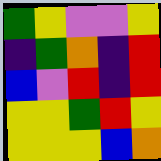[["green", "yellow", "violet", "violet", "yellow"], ["indigo", "green", "orange", "indigo", "red"], ["blue", "violet", "red", "indigo", "red"], ["yellow", "yellow", "green", "red", "yellow"], ["yellow", "yellow", "yellow", "blue", "orange"]]